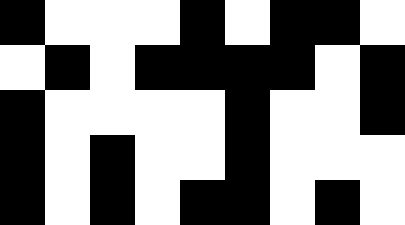[["black", "white", "white", "white", "black", "white", "black", "black", "white"], ["white", "black", "white", "black", "black", "black", "black", "white", "black"], ["black", "white", "white", "white", "white", "black", "white", "white", "black"], ["black", "white", "black", "white", "white", "black", "white", "white", "white"], ["black", "white", "black", "white", "black", "black", "white", "black", "white"]]